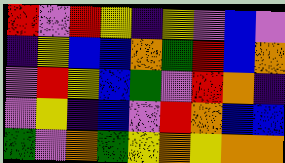[["red", "violet", "red", "yellow", "indigo", "yellow", "violet", "blue", "violet"], ["indigo", "yellow", "blue", "blue", "orange", "green", "red", "blue", "orange"], ["violet", "red", "yellow", "blue", "green", "violet", "red", "orange", "indigo"], ["violet", "yellow", "indigo", "blue", "violet", "red", "orange", "blue", "blue"], ["green", "violet", "orange", "green", "yellow", "orange", "yellow", "orange", "orange"]]